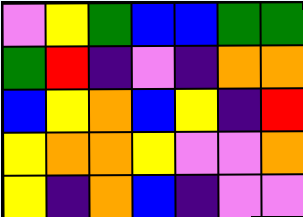[["violet", "yellow", "green", "blue", "blue", "green", "green"], ["green", "red", "indigo", "violet", "indigo", "orange", "orange"], ["blue", "yellow", "orange", "blue", "yellow", "indigo", "red"], ["yellow", "orange", "orange", "yellow", "violet", "violet", "orange"], ["yellow", "indigo", "orange", "blue", "indigo", "violet", "violet"]]